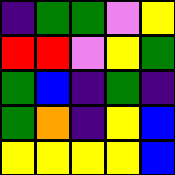[["indigo", "green", "green", "violet", "yellow"], ["red", "red", "violet", "yellow", "green"], ["green", "blue", "indigo", "green", "indigo"], ["green", "orange", "indigo", "yellow", "blue"], ["yellow", "yellow", "yellow", "yellow", "blue"]]